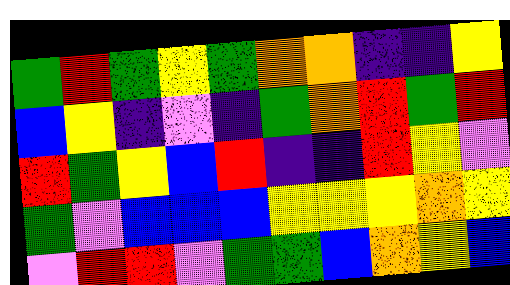[["green", "red", "green", "yellow", "green", "orange", "orange", "indigo", "indigo", "yellow"], ["blue", "yellow", "indigo", "violet", "indigo", "green", "orange", "red", "green", "red"], ["red", "green", "yellow", "blue", "red", "indigo", "indigo", "red", "yellow", "violet"], ["green", "violet", "blue", "blue", "blue", "yellow", "yellow", "yellow", "orange", "yellow"], ["violet", "red", "red", "violet", "green", "green", "blue", "orange", "yellow", "blue"]]